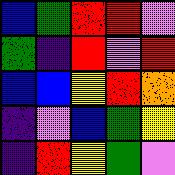[["blue", "green", "red", "red", "violet"], ["green", "indigo", "red", "violet", "red"], ["blue", "blue", "yellow", "red", "orange"], ["indigo", "violet", "blue", "green", "yellow"], ["indigo", "red", "yellow", "green", "violet"]]